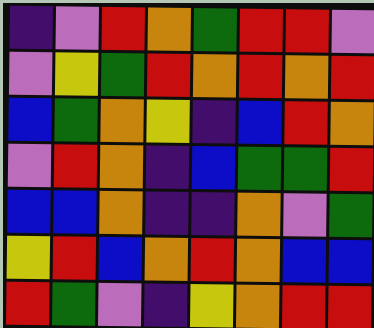[["indigo", "violet", "red", "orange", "green", "red", "red", "violet"], ["violet", "yellow", "green", "red", "orange", "red", "orange", "red"], ["blue", "green", "orange", "yellow", "indigo", "blue", "red", "orange"], ["violet", "red", "orange", "indigo", "blue", "green", "green", "red"], ["blue", "blue", "orange", "indigo", "indigo", "orange", "violet", "green"], ["yellow", "red", "blue", "orange", "red", "orange", "blue", "blue"], ["red", "green", "violet", "indigo", "yellow", "orange", "red", "red"]]